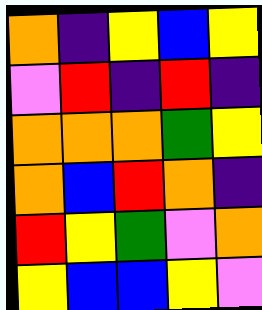[["orange", "indigo", "yellow", "blue", "yellow"], ["violet", "red", "indigo", "red", "indigo"], ["orange", "orange", "orange", "green", "yellow"], ["orange", "blue", "red", "orange", "indigo"], ["red", "yellow", "green", "violet", "orange"], ["yellow", "blue", "blue", "yellow", "violet"]]